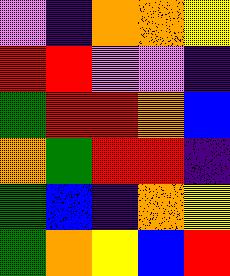[["violet", "indigo", "orange", "orange", "yellow"], ["red", "red", "violet", "violet", "indigo"], ["green", "red", "red", "orange", "blue"], ["orange", "green", "red", "red", "indigo"], ["green", "blue", "indigo", "orange", "yellow"], ["green", "orange", "yellow", "blue", "red"]]